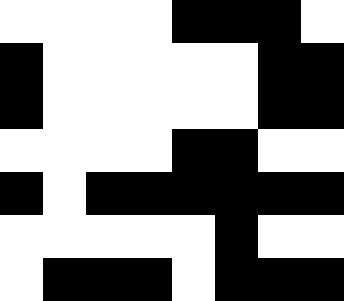[["white", "white", "white", "white", "black", "black", "black", "white"], ["black", "white", "white", "white", "white", "white", "black", "black"], ["black", "white", "white", "white", "white", "white", "black", "black"], ["white", "white", "white", "white", "black", "black", "white", "white"], ["black", "white", "black", "black", "black", "black", "black", "black"], ["white", "white", "white", "white", "white", "black", "white", "white"], ["white", "black", "black", "black", "white", "black", "black", "black"]]